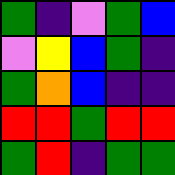[["green", "indigo", "violet", "green", "blue"], ["violet", "yellow", "blue", "green", "indigo"], ["green", "orange", "blue", "indigo", "indigo"], ["red", "red", "green", "red", "red"], ["green", "red", "indigo", "green", "green"]]